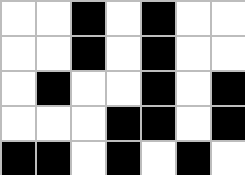[["white", "white", "black", "white", "black", "white", "white"], ["white", "white", "black", "white", "black", "white", "white"], ["white", "black", "white", "white", "black", "white", "black"], ["white", "white", "white", "black", "black", "white", "black"], ["black", "black", "white", "black", "white", "black", "white"]]